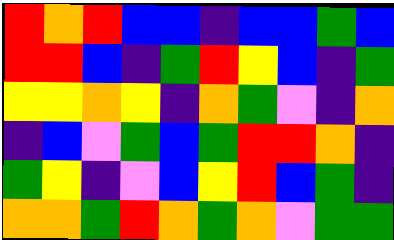[["red", "orange", "red", "blue", "blue", "indigo", "blue", "blue", "green", "blue"], ["red", "red", "blue", "indigo", "green", "red", "yellow", "blue", "indigo", "green"], ["yellow", "yellow", "orange", "yellow", "indigo", "orange", "green", "violet", "indigo", "orange"], ["indigo", "blue", "violet", "green", "blue", "green", "red", "red", "orange", "indigo"], ["green", "yellow", "indigo", "violet", "blue", "yellow", "red", "blue", "green", "indigo"], ["orange", "orange", "green", "red", "orange", "green", "orange", "violet", "green", "green"]]